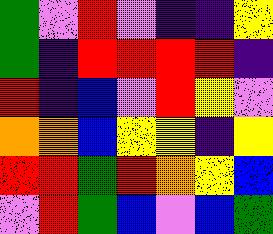[["green", "violet", "red", "violet", "indigo", "indigo", "yellow"], ["green", "indigo", "red", "red", "red", "red", "indigo"], ["red", "indigo", "blue", "violet", "red", "yellow", "violet"], ["orange", "orange", "blue", "yellow", "yellow", "indigo", "yellow"], ["red", "red", "green", "red", "orange", "yellow", "blue"], ["violet", "red", "green", "blue", "violet", "blue", "green"]]